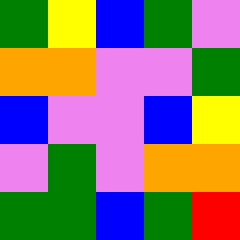[["green", "yellow", "blue", "green", "violet"], ["orange", "orange", "violet", "violet", "green"], ["blue", "violet", "violet", "blue", "yellow"], ["violet", "green", "violet", "orange", "orange"], ["green", "green", "blue", "green", "red"]]